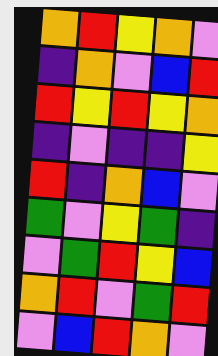[["orange", "red", "yellow", "orange", "violet"], ["indigo", "orange", "violet", "blue", "red"], ["red", "yellow", "red", "yellow", "orange"], ["indigo", "violet", "indigo", "indigo", "yellow"], ["red", "indigo", "orange", "blue", "violet"], ["green", "violet", "yellow", "green", "indigo"], ["violet", "green", "red", "yellow", "blue"], ["orange", "red", "violet", "green", "red"], ["violet", "blue", "red", "orange", "violet"]]